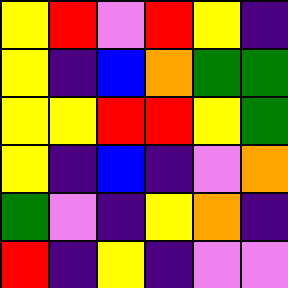[["yellow", "red", "violet", "red", "yellow", "indigo"], ["yellow", "indigo", "blue", "orange", "green", "green"], ["yellow", "yellow", "red", "red", "yellow", "green"], ["yellow", "indigo", "blue", "indigo", "violet", "orange"], ["green", "violet", "indigo", "yellow", "orange", "indigo"], ["red", "indigo", "yellow", "indigo", "violet", "violet"]]